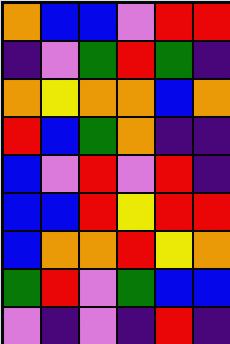[["orange", "blue", "blue", "violet", "red", "red"], ["indigo", "violet", "green", "red", "green", "indigo"], ["orange", "yellow", "orange", "orange", "blue", "orange"], ["red", "blue", "green", "orange", "indigo", "indigo"], ["blue", "violet", "red", "violet", "red", "indigo"], ["blue", "blue", "red", "yellow", "red", "red"], ["blue", "orange", "orange", "red", "yellow", "orange"], ["green", "red", "violet", "green", "blue", "blue"], ["violet", "indigo", "violet", "indigo", "red", "indigo"]]